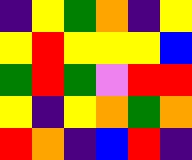[["indigo", "yellow", "green", "orange", "indigo", "yellow"], ["yellow", "red", "yellow", "yellow", "yellow", "blue"], ["green", "red", "green", "violet", "red", "red"], ["yellow", "indigo", "yellow", "orange", "green", "orange"], ["red", "orange", "indigo", "blue", "red", "indigo"]]